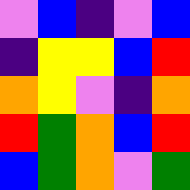[["violet", "blue", "indigo", "violet", "blue"], ["indigo", "yellow", "yellow", "blue", "red"], ["orange", "yellow", "violet", "indigo", "orange"], ["red", "green", "orange", "blue", "red"], ["blue", "green", "orange", "violet", "green"]]